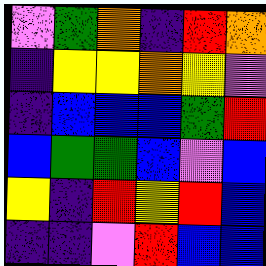[["violet", "green", "orange", "indigo", "red", "orange"], ["indigo", "yellow", "yellow", "orange", "yellow", "violet"], ["indigo", "blue", "blue", "blue", "green", "red"], ["blue", "green", "green", "blue", "violet", "blue"], ["yellow", "indigo", "red", "yellow", "red", "blue"], ["indigo", "indigo", "violet", "red", "blue", "blue"]]